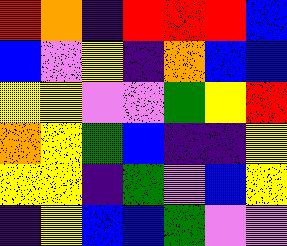[["red", "orange", "indigo", "red", "red", "red", "blue"], ["blue", "violet", "yellow", "indigo", "orange", "blue", "blue"], ["yellow", "yellow", "violet", "violet", "green", "yellow", "red"], ["orange", "yellow", "green", "blue", "indigo", "indigo", "yellow"], ["yellow", "yellow", "indigo", "green", "violet", "blue", "yellow"], ["indigo", "yellow", "blue", "blue", "green", "violet", "violet"]]